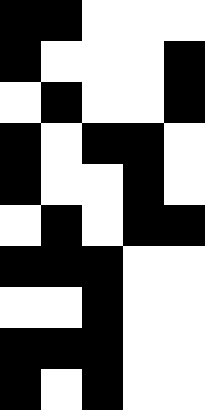[["black", "black", "white", "white", "white"], ["black", "white", "white", "white", "black"], ["white", "black", "white", "white", "black"], ["black", "white", "black", "black", "white"], ["black", "white", "white", "black", "white"], ["white", "black", "white", "black", "black"], ["black", "black", "black", "white", "white"], ["white", "white", "black", "white", "white"], ["black", "black", "black", "white", "white"], ["black", "white", "black", "white", "white"]]